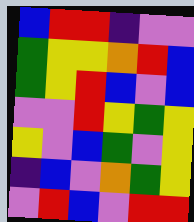[["blue", "red", "red", "indigo", "violet", "violet"], ["green", "yellow", "yellow", "orange", "red", "blue"], ["green", "yellow", "red", "blue", "violet", "blue"], ["violet", "violet", "red", "yellow", "green", "yellow"], ["yellow", "violet", "blue", "green", "violet", "yellow"], ["indigo", "blue", "violet", "orange", "green", "yellow"], ["violet", "red", "blue", "violet", "red", "red"]]